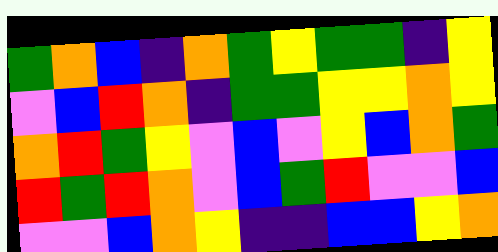[["green", "orange", "blue", "indigo", "orange", "green", "yellow", "green", "green", "indigo", "yellow"], ["violet", "blue", "red", "orange", "indigo", "green", "green", "yellow", "yellow", "orange", "yellow"], ["orange", "red", "green", "yellow", "violet", "blue", "violet", "yellow", "blue", "orange", "green"], ["red", "green", "red", "orange", "violet", "blue", "green", "red", "violet", "violet", "blue"], ["violet", "violet", "blue", "orange", "yellow", "indigo", "indigo", "blue", "blue", "yellow", "orange"]]